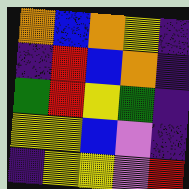[["orange", "blue", "orange", "yellow", "indigo"], ["indigo", "red", "blue", "orange", "indigo"], ["green", "red", "yellow", "green", "indigo"], ["yellow", "yellow", "blue", "violet", "indigo"], ["indigo", "yellow", "yellow", "violet", "red"]]